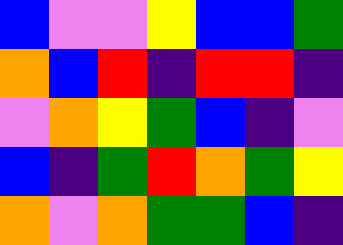[["blue", "violet", "violet", "yellow", "blue", "blue", "green"], ["orange", "blue", "red", "indigo", "red", "red", "indigo"], ["violet", "orange", "yellow", "green", "blue", "indigo", "violet"], ["blue", "indigo", "green", "red", "orange", "green", "yellow"], ["orange", "violet", "orange", "green", "green", "blue", "indigo"]]